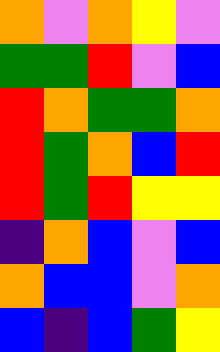[["orange", "violet", "orange", "yellow", "violet"], ["green", "green", "red", "violet", "blue"], ["red", "orange", "green", "green", "orange"], ["red", "green", "orange", "blue", "red"], ["red", "green", "red", "yellow", "yellow"], ["indigo", "orange", "blue", "violet", "blue"], ["orange", "blue", "blue", "violet", "orange"], ["blue", "indigo", "blue", "green", "yellow"]]